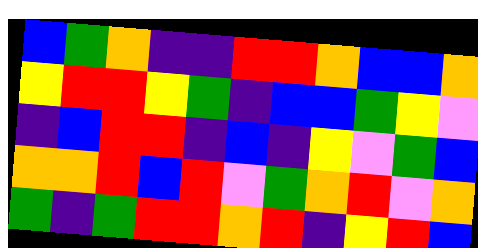[["blue", "green", "orange", "indigo", "indigo", "red", "red", "orange", "blue", "blue", "orange"], ["yellow", "red", "red", "yellow", "green", "indigo", "blue", "blue", "green", "yellow", "violet"], ["indigo", "blue", "red", "red", "indigo", "blue", "indigo", "yellow", "violet", "green", "blue"], ["orange", "orange", "red", "blue", "red", "violet", "green", "orange", "red", "violet", "orange"], ["green", "indigo", "green", "red", "red", "orange", "red", "indigo", "yellow", "red", "blue"]]